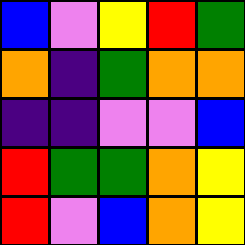[["blue", "violet", "yellow", "red", "green"], ["orange", "indigo", "green", "orange", "orange"], ["indigo", "indigo", "violet", "violet", "blue"], ["red", "green", "green", "orange", "yellow"], ["red", "violet", "blue", "orange", "yellow"]]